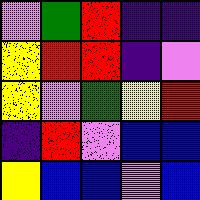[["violet", "green", "red", "indigo", "indigo"], ["yellow", "red", "red", "indigo", "violet"], ["yellow", "violet", "green", "yellow", "red"], ["indigo", "red", "violet", "blue", "blue"], ["yellow", "blue", "blue", "violet", "blue"]]